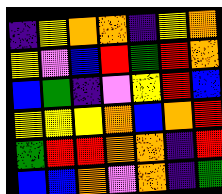[["indigo", "yellow", "orange", "orange", "indigo", "yellow", "orange"], ["yellow", "violet", "blue", "red", "green", "red", "orange"], ["blue", "green", "indigo", "violet", "yellow", "red", "blue"], ["yellow", "yellow", "yellow", "orange", "blue", "orange", "red"], ["green", "red", "red", "orange", "orange", "indigo", "red"], ["blue", "blue", "orange", "violet", "orange", "indigo", "green"]]